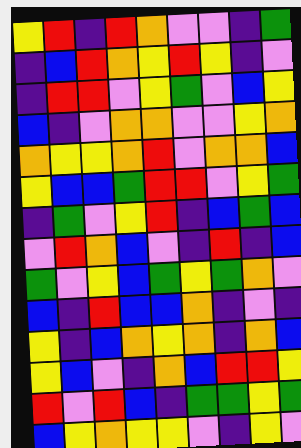[["yellow", "red", "indigo", "red", "orange", "violet", "violet", "indigo", "green"], ["indigo", "blue", "red", "orange", "yellow", "red", "yellow", "indigo", "violet"], ["indigo", "red", "red", "violet", "yellow", "green", "violet", "blue", "yellow"], ["blue", "indigo", "violet", "orange", "orange", "violet", "violet", "yellow", "orange"], ["orange", "yellow", "yellow", "orange", "red", "violet", "orange", "orange", "blue"], ["yellow", "blue", "blue", "green", "red", "red", "violet", "yellow", "green"], ["indigo", "green", "violet", "yellow", "red", "indigo", "blue", "green", "blue"], ["violet", "red", "orange", "blue", "violet", "indigo", "red", "indigo", "blue"], ["green", "violet", "yellow", "blue", "green", "yellow", "green", "orange", "violet"], ["blue", "indigo", "red", "blue", "blue", "orange", "indigo", "violet", "indigo"], ["yellow", "indigo", "blue", "orange", "yellow", "orange", "indigo", "orange", "blue"], ["yellow", "blue", "violet", "indigo", "orange", "blue", "red", "red", "yellow"], ["red", "violet", "red", "blue", "indigo", "green", "green", "yellow", "green"], ["blue", "yellow", "orange", "yellow", "yellow", "violet", "indigo", "yellow", "violet"]]